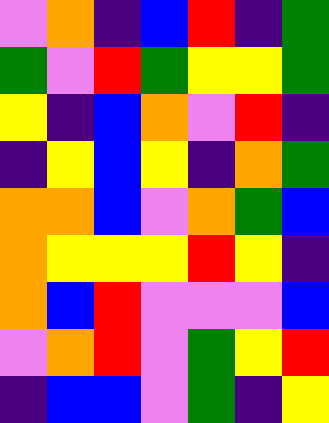[["violet", "orange", "indigo", "blue", "red", "indigo", "green"], ["green", "violet", "red", "green", "yellow", "yellow", "green"], ["yellow", "indigo", "blue", "orange", "violet", "red", "indigo"], ["indigo", "yellow", "blue", "yellow", "indigo", "orange", "green"], ["orange", "orange", "blue", "violet", "orange", "green", "blue"], ["orange", "yellow", "yellow", "yellow", "red", "yellow", "indigo"], ["orange", "blue", "red", "violet", "violet", "violet", "blue"], ["violet", "orange", "red", "violet", "green", "yellow", "red"], ["indigo", "blue", "blue", "violet", "green", "indigo", "yellow"]]